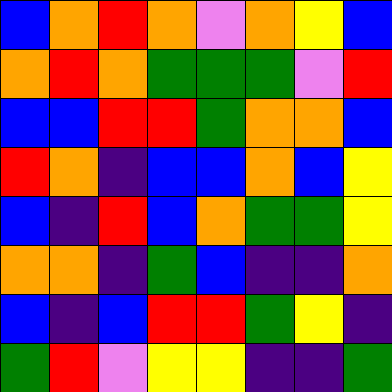[["blue", "orange", "red", "orange", "violet", "orange", "yellow", "blue"], ["orange", "red", "orange", "green", "green", "green", "violet", "red"], ["blue", "blue", "red", "red", "green", "orange", "orange", "blue"], ["red", "orange", "indigo", "blue", "blue", "orange", "blue", "yellow"], ["blue", "indigo", "red", "blue", "orange", "green", "green", "yellow"], ["orange", "orange", "indigo", "green", "blue", "indigo", "indigo", "orange"], ["blue", "indigo", "blue", "red", "red", "green", "yellow", "indigo"], ["green", "red", "violet", "yellow", "yellow", "indigo", "indigo", "green"]]